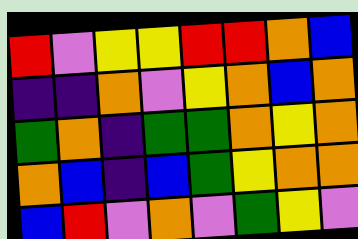[["red", "violet", "yellow", "yellow", "red", "red", "orange", "blue"], ["indigo", "indigo", "orange", "violet", "yellow", "orange", "blue", "orange"], ["green", "orange", "indigo", "green", "green", "orange", "yellow", "orange"], ["orange", "blue", "indigo", "blue", "green", "yellow", "orange", "orange"], ["blue", "red", "violet", "orange", "violet", "green", "yellow", "violet"]]